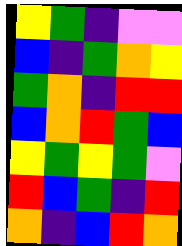[["yellow", "green", "indigo", "violet", "violet"], ["blue", "indigo", "green", "orange", "yellow"], ["green", "orange", "indigo", "red", "red"], ["blue", "orange", "red", "green", "blue"], ["yellow", "green", "yellow", "green", "violet"], ["red", "blue", "green", "indigo", "red"], ["orange", "indigo", "blue", "red", "orange"]]